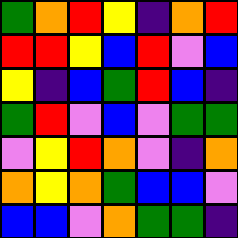[["green", "orange", "red", "yellow", "indigo", "orange", "red"], ["red", "red", "yellow", "blue", "red", "violet", "blue"], ["yellow", "indigo", "blue", "green", "red", "blue", "indigo"], ["green", "red", "violet", "blue", "violet", "green", "green"], ["violet", "yellow", "red", "orange", "violet", "indigo", "orange"], ["orange", "yellow", "orange", "green", "blue", "blue", "violet"], ["blue", "blue", "violet", "orange", "green", "green", "indigo"]]